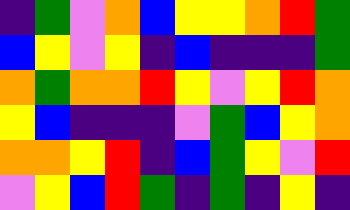[["indigo", "green", "violet", "orange", "blue", "yellow", "yellow", "orange", "red", "green"], ["blue", "yellow", "violet", "yellow", "indigo", "blue", "indigo", "indigo", "indigo", "green"], ["orange", "green", "orange", "orange", "red", "yellow", "violet", "yellow", "red", "orange"], ["yellow", "blue", "indigo", "indigo", "indigo", "violet", "green", "blue", "yellow", "orange"], ["orange", "orange", "yellow", "red", "indigo", "blue", "green", "yellow", "violet", "red"], ["violet", "yellow", "blue", "red", "green", "indigo", "green", "indigo", "yellow", "indigo"]]